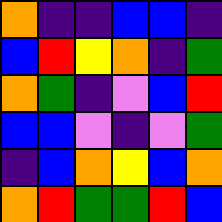[["orange", "indigo", "indigo", "blue", "blue", "indigo"], ["blue", "red", "yellow", "orange", "indigo", "green"], ["orange", "green", "indigo", "violet", "blue", "red"], ["blue", "blue", "violet", "indigo", "violet", "green"], ["indigo", "blue", "orange", "yellow", "blue", "orange"], ["orange", "red", "green", "green", "red", "blue"]]